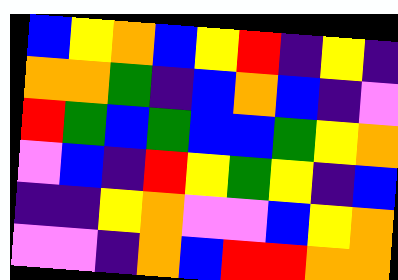[["blue", "yellow", "orange", "blue", "yellow", "red", "indigo", "yellow", "indigo"], ["orange", "orange", "green", "indigo", "blue", "orange", "blue", "indigo", "violet"], ["red", "green", "blue", "green", "blue", "blue", "green", "yellow", "orange"], ["violet", "blue", "indigo", "red", "yellow", "green", "yellow", "indigo", "blue"], ["indigo", "indigo", "yellow", "orange", "violet", "violet", "blue", "yellow", "orange"], ["violet", "violet", "indigo", "orange", "blue", "red", "red", "orange", "orange"]]